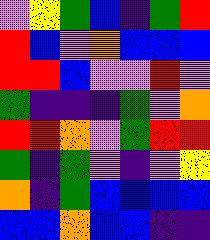[["violet", "yellow", "green", "blue", "indigo", "green", "red"], ["red", "blue", "violet", "orange", "blue", "blue", "blue"], ["red", "red", "blue", "violet", "violet", "red", "violet"], ["green", "indigo", "indigo", "indigo", "green", "violet", "orange"], ["red", "red", "orange", "violet", "green", "red", "red"], ["green", "indigo", "green", "violet", "indigo", "violet", "yellow"], ["orange", "indigo", "green", "blue", "blue", "blue", "blue"], ["blue", "blue", "orange", "blue", "blue", "indigo", "indigo"]]